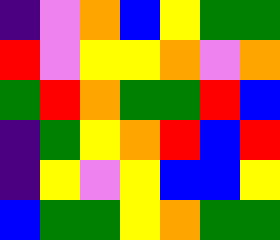[["indigo", "violet", "orange", "blue", "yellow", "green", "green"], ["red", "violet", "yellow", "yellow", "orange", "violet", "orange"], ["green", "red", "orange", "green", "green", "red", "blue"], ["indigo", "green", "yellow", "orange", "red", "blue", "red"], ["indigo", "yellow", "violet", "yellow", "blue", "blue", "yellow"], ["blue", "green", "green", "yellow", "orange", "green", "green"]]